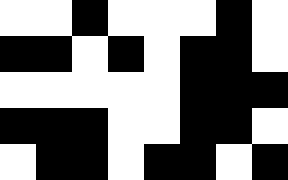[["white", "white", "black", "white", "white", "white", "black", "white"], ["black", "black", "white", "black", "white", "black", "black", "white"], ["white", "white", "white", "white", "white", "black", "black", "black"], ["black", "black", "black", "white", "white", "black", "black", "white"], ["white", "black", "black", "white", "black", "black", "white", "black"]]